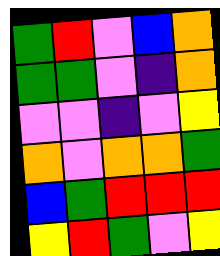[["green", "red", "violet", "blue", "orange"], ["green", "green", "violet", "indigo", "orange"], ["violet", "violet", "indigo", "violet", "yellow"], ["orange", "violet", "orange", "orange", "green"], ["blue", "green", "red", "red", "red"], ["yellow", "red", "green", "violet", "yellow"]]